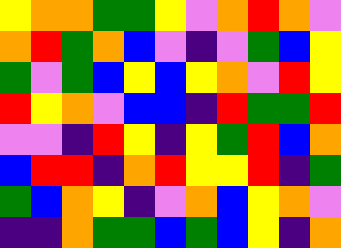[["yellow", "orange", "orange", "green", "green", "yellow", "violet", "orange", "red", "orange", "violet"], ["orange", "red", "green", "orange", "blue", "violet", "indigo", "violet", "green", "blue", "yellow"], ["green", "violet", "green", "blue", "yellow", "blue", "yellow", "orange", "violet", "red", "yellow"], ["red", "yellow", "orange", "violet", "blue", "blue", "indigo", "red", "green", "green", "red"], ["violet", "violet", "indigo", "red", "yellow", "indigo", "yellow", "green", "red", "blue", "orange"], ["blue", "red", "red", "indigo", "orange", "red", "yellow", "yellow", "red", "indigo", "green"], ["green", "blue", "orange", "yellow", "indigo", "violet", "orange", "blue", "yellow", "orange", "violet"], ["indigo", "indigo", "orange", "green", "green", "blue", "green", "blue", "yellow", "indigo", "orange"]]